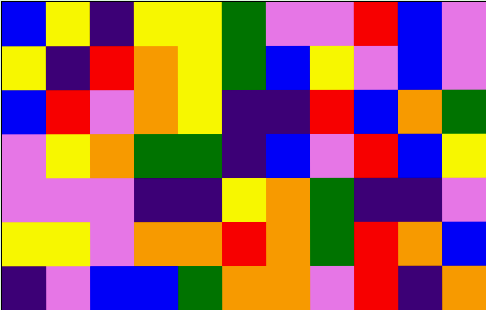[["blue", "yellow", "indigo", "yellow", "yellow", "green", "violet", "violet", "red", "blue", "violet"], ["yellow", "indigo", "red", "orange", "yellow", "green", "blue", "yellow", "violet", "blue", "violet"], ["blue", "red", "violet", "orange", "yellow", "indigo", "indigo", "red", "blue", "orange", "green"], ["violet", "yellow", "orange", "green", "green", "indigo", "blue", "violet", "red", "blue", "yellow"], ["violet", "violet", "violet", "indigo", "indigo", "yellow", "orange", "green", "indigo", "indigo", "violet"], ["yellow", "yellow", "violet", "orange", "orange", "red", "orange", "green", "red", "orange", "blue"], ["indigo", "violet", "blue", "blue", "green", "orange", "orange", "violet", "red", "indigo", "orange"]]